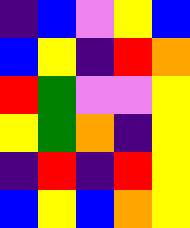[["indigo", "blue", "violet", "yellow", "blue"], ["blue", "yellow", "indigo", "red", "orange"], ["red", "green", "violet", "violet", "yellow"], ["yellow", "green", "orange", "indigo", "yellow"], ["indigo", "red", "indigo", "red", "yellow"], ["blue", "yellow", "blue", "orange", "yellow"]]